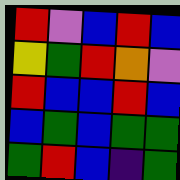[["red", "violet", "blue", "red", "blue"], ["yellow", "green", "red", "orange", "violet"], ["red", "blue", "blue", "red", "blue"], ["blue", "green", "blue", "green", "green"], ["green", "red", "blue", "indigo", "green"]]